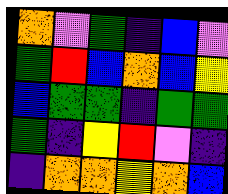[["orange", "violet", "green", "indigo", "blue", "violet"], ["green", "red", "blue", "orange", "blue", "yellow"], ["blue", "green", "green", "indigo", "green", "green"], ["green", "indigo", "yellow", "red", "violet", "indigo"], ["indigo", "orange", "orange", "yellow", "orange", "blue"]]